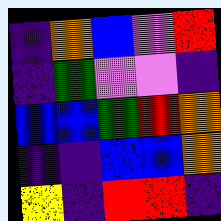[["indigo", "orange", "blue", "violet", "red"], ["indigo", "green", "violet", "violet", "indigo"], ["blue", "blue", "green", "red", "orange"], ["indigo", "indigo", "blue", "blue", "orange"], ["yellow", "indigo", "red", "red", "indigo"]]